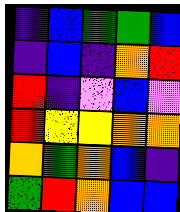[["indigo", "blue", "green", "green", "blue"], ["indigo", "blue", "indigo", "orange", "red"], ["red", "indigo", "violet", "blue", "violet"], ["red", "yellow", "yellow", "orange", "orange"], ["orange", "green", "orange", "blue", "indigo"], ["green", "red", "orange", "blue", "blue"]]